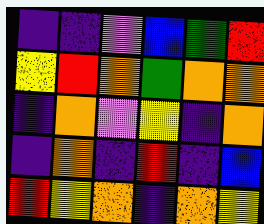[["indigo", "indigo", "violet", "blue", "green", "red"], ["yellow", "red", "orange", "green", "orange", "orange"], ["indigo", "orange", "violet", "yellow", "indigo", "orange"], ["indigo", "orange", "indigo", "red", "indigo", "blue"], ["red", "yellow", "orange", "indigo", "orange", "yellow"]]